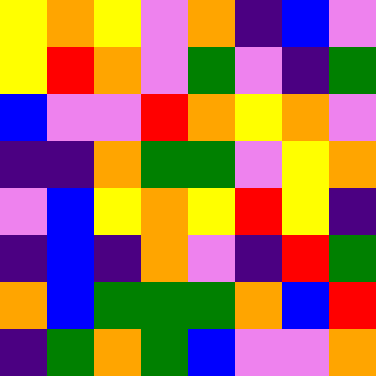[["yellow", "orange", "yellow", "violet", "orange", "indigo", "blue", "violet"], ["yellow", "red", "orange", "violet", "green", "violet", "indigo", "green"], ["blue", "violet", "violet", "red", "orange", "yellow", "orange", "violet"], ["indigo", "indigo", "orange", "green", "green", "violet", "yellow", "orange"], ["violet", "blue", "yellow", "orange", "yellow", "red", "yellow", "indigo"], ["indigo", "blue", "indigo", "orange", "violet", "indigo", "red", "green"], ["orange", "blue", "green", "green", "green", "orange", "blue", "red"], ["indigo", "green", "orange", "green", "blue", "violet", "violet", "orange"]]